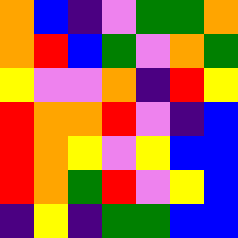[["orange", "blue", "indigo", "violet", "green", "green", "orange"], ["orange", "red", "blue", "green", "violet", "orange", "green"], ["yellow", "violet", "violet", "orange", "indigo", "red", "yellow"], ["red", "orange", "orange", "red", "violet", "indigo", "blue"], ["red", "orange", "yellow", "violet", "yellow", "blue", "blue"], ["red", "orange", "green", "red", "violet", "yellow", "blue"], ["indigo", "yellow", "indigo", "green", "green", "blue", "blue"]]